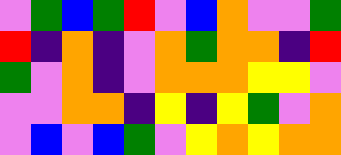[["violet", "green", "blue", "green", "red", "violet", "blue", "orange", "violet", "violet", "green"], ["red", "indigo", "orange", "indigo", "violet", "orange", "green", "orange", "orange", "indigo", "red"], ["green", "violet", "orange", "indigo", "violet", "orange", "orange", "orange", "yellow", "yellow", "violet"], ["violet", "violet", "orange", "orange", "indigo", "yellow", "indigo", "yellow", "green", "violet", "orange"], ["violet", "blue", "violet", "blue", "green", "violet", "yellow", "orange", "yellow", "orange", "orange"]]